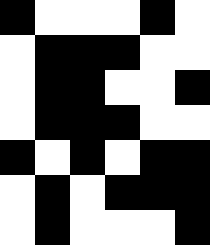[["black", "white", "white", "white", "black", "white"], ["white", "black", "black", "black", "white", "white"], ["white", "black", "black", "white", "white", "black"], ["white", "black", "black", "black", "white", "white"], ["black", "white", "black", "white", "black", "black"], ["white", "black", "white", "black", "black", "black"], ["white", "black", "white", "white", "white", "black"]]